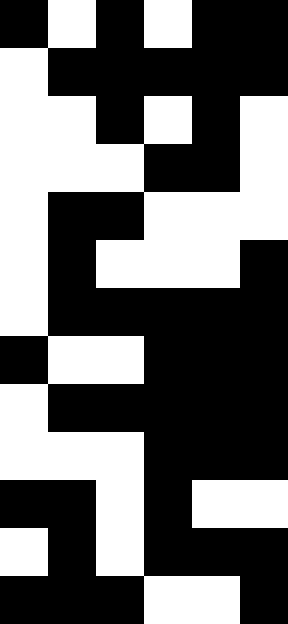[["black", "white", "black", "white", "black", "black"], ["white", "black", "black", "black", "black", "black"], ["white", "white", "black", "white", "black", "white"], ["white", "white", "white", "black", "black", "white"], ["white", "black", "black", "white", "white", "white"], ["white", "black", "white", "white", "white", "black"], ["white", "black", "black", "black", "black", "black"], ["black", "white", "white", "black", "black", "black"], ["white", "black", "black", "black", "black", "black"], ["white", "white", "white", "black", "black", "black"], ["black", "black", "white", "black", "white", "white"], ["white", "black", "white", "black", "black", "black"], ["black", "black", "black", "white", "white", "black"]]